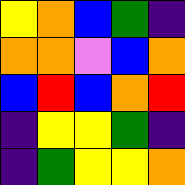[["yellow", "orange", "blue", "green", "indigo"], ["orange", "orange", "violet", "blue", "orange"], ["blue", "red", "blue", "orange", "red"], ["indigo", "yellow", "yellow", "green", "indigo"], ["indigo", "green", "yellow", "yellow", "orange"]]